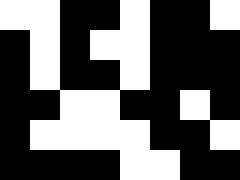[["white", "white", "black", "black", "white", "black", "black", "white"], ["black", "white", "black", "white", "white", "black", "black", "black"], ["black", "white", "black", "black", "white", "black", "black", "black"], ["black", "black", "white", "white", "black", "black", "white", "black"], ["black", "white", "white", "white", "white", "black", "black", "white"], ["black", "black", "black", "black", "white", "white", "black", "black"]]